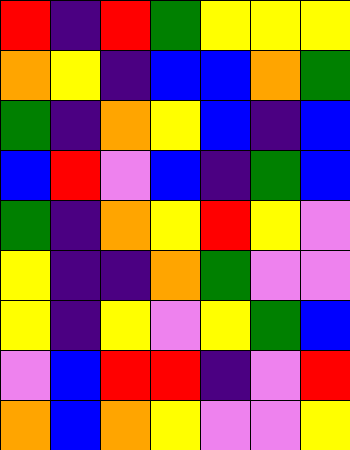[["red", "indigo", "red", "green", "yellow", "yellow", "yellow"], ["orange", "yellow", "indigo", "blue", "blue", "orange", "green"], ["green", "indigo", "orange", "yellow", "blue", "indigo", "blue"], ["blue", "red", "violet", "blue", "indigo", "green", "blue"], ["green", "indigo", "orange", "yellow", "red", "yellow", "violet"], ["yellow", "indigo", "indigo", "orange", "green", "violet", "violet"], ["yellow", "indigo", "yellow", "violet", "yellow", "green", "blue"], ["violet", "blue", "red", "red", "indigo", "violet", "red"], ["orange", "blue", "orange", "yellow", "violet", "violet", "yellow"]]